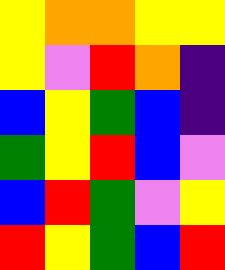[["yellow", "orange", "orange", "yellow", "yellow"], ["yellow", "violet", "red", "orange", "indigo"], ["blue", "yellow", "green", "blue", "indigo"], ["green", "yellow", "red", "blue", "violet"], ["blue", "red", "green", "violet", "yellow"], ["red", "yellow", "green", "blue", "red"]]